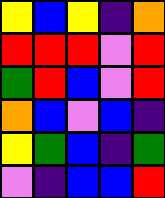[["yellow", "blue", "yellow", "indigo", "orange"], ["red", "red", "red", "violet", "red"], ["green", "red", "blue", "violet", "red"], ["orange", "blue", "violet", "blue", "indigo"], ["yellow", "green", "blue", "indigo", "green"], ["violet", "indigo", "blue", "blue", "red"]]